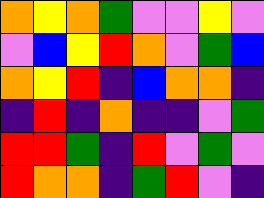[["orange", "yellow", "orange", "green", "violet", "violet", "yellow", "violet"], ["violet", "blue", "yellow", "red", "orange", "violet", "green", "blue"], ["orange", "yellow", "red", "indigo", "blue", "orange", "orange", "indigo"], ["indigo", "red", "indigo", "orange", "indigo", "indigo", "violet", "green"], ["red", "red", "green", "indigo", "red", "violet", "green", "violet"], ["red", "orange", "orange", "indigo", "green", "red", "violet", "indigo"]]